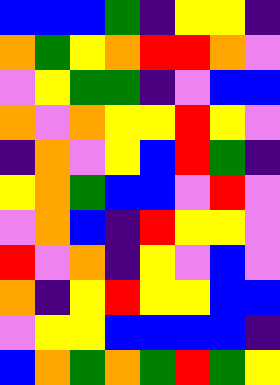[["blue", "blue", "blue", "green", "indigo", "yellow", "yellow", "indigo"], ["orange", "green", "yellow", "orange", "red", "red", "orange", "violet"], ["violet", "yellow", "green", "green", "indigo", "violet", "blue", "blue"], ["orange", "violet", "orange", "yellow", "yellow", "red", "yellow", "violet"], ["indigo", "orange", "violet", "yellow", "blue", "red", "green", "indigo"], ["yellow", "orange", "green", "blue", "blue", "violet", "red", "violet"], ["violet", "orange", "blue", "indigo", "red", "yellow", "yellow", "violet"], ["red", "violet", "orange", "indigo", "yellow", "violet", "blue", "violet"], ["orange", "indigo", "yellow", "red", "yellow", "yellow", "blue", "blue"], ["violet", "yellow", "yellow", "blue", "blue", "blue", "blue", "indigo"], ["blue", "orange", "green", "orange", "green", "red", "green", "yellow"]]